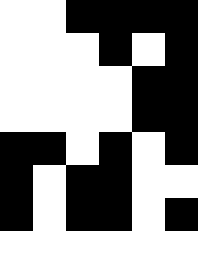[["white", "white", "black", "black", "black", "black"], ["white", "white", "white", "black", "white", "black"], ["white", "white", "white", "white", "black", "black"], ["white", "white", "white", "white", "black", "black"], ["black", "black", "white", "black", "white", "black"], ["black", "white", "black", "black", "white", "white"], ["black", "white", "black", "black", "white", "black"], ["white", "white", "white", "white", "white", "white"]]